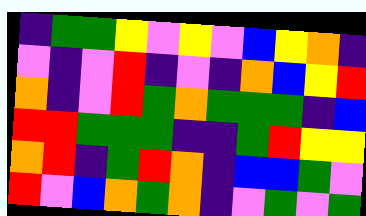[["indigo", "green", "green", "yellow", "violet", "yellow", "violet", "blue", "yellow", "orange", "indigo"], ["violet", "indigo", "violet", "red", "indigo", "violet", "indigo", "orange", "blue", "yellow", "red"], ["orange", "indigo", "violet", "red", "green", "orange", "green", "green", "green", "indigo", "blue"], ["red", "red", "green", "green", "green", "indigo", "indigo", "green", "red", "yellow", "yellow"], ["orange", "red", "indigo", "green", "red", "orange", "indigo", "blue", "blue", "green", "violet"], ["red", "violet", "blue", "orange", "green", "orange", "indigo", "violet", "green", "violet", "green"]]